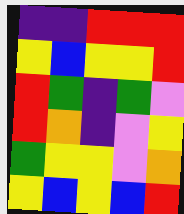[["indigo", "indigo", "red", "red", "red"], ["yellow", "blue", "yellow", "yellow", "red"], ["red", "green", "indigo", "green", "violet"], ["red", "orange", "indigo", "violet", "yellow"], ["green", "yellow", "yellow", "violet", "orange"], ["yellow", "blue", "yellow", "blue", "red"]]